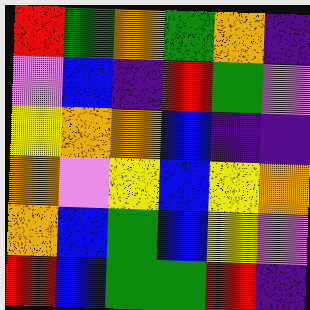[["red", "green", "orange", "green", "orange", "indigo"], ["violet", "blue", "indigo", "red", "green", "violet"], ["yellow", "orange", "orange", "blue", "indigo", "indigo"], ["orange", "violet", "yellow", "blue", "yellow", "orange"], ["orange", "blue", "green", "blue", "yellow", "violet"], ["red", "blue", "green", "green", "red", "indigo"]]